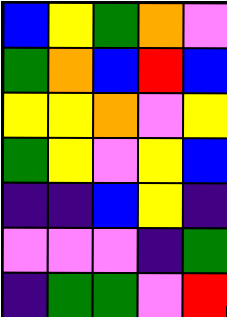[["blue", "yellow", "green", "orange", "violet"], ["green", "orange", "blue", "red", "blue"], ["yellow", "yellow", "orange", "violet", "yellow"], ["green", "yellow", "violet", "yellow", "blue"], ["indigo", "indigo", "blue", "yellow", "indigo"], ["violet", "violet", "violet", "indigo", "green"], ["indigo", "green", "green", "violet", "red"]]